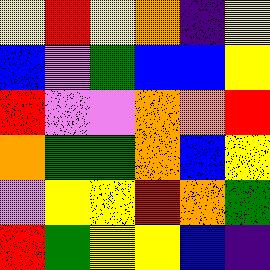[["yellow", "red", "yellow", "orange", "indigo", "yellow"], ["blue", "violet", "green", "blue", "blue", "yellow"], ["red", "violet", "violet", "orange", "orange", "red"], ["orange", "green", "green", "orange", "blue", "yellow"], ["violet", "yellow", "yellow", "red", "orange", "green"], ["red", "green", "yellow", "yellow", "blue", "indigo"]]